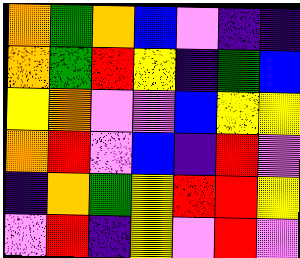[["orange", "green", "orange", "blue", "violet", "indigo", "indigo"], ["orange", "green", "red", "yellow", "indigo", "green", "blue"], ["yellow", "orange", "violet", "violet", "blue", "yellow", "yellow"], ["orange", "red", "violet", "blue", "indigo", "red", "violet"], ["indigo", "orange", "green", "yellow", "red", "red", "yellow"], ["violet", "red", "indigo", "yellow", "violet", "red", "violet"]]